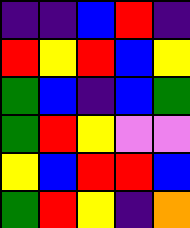[["indigo", "indigo", "blue", "red", "indigo"], ["red", "yellow", "red", "blue", "yellow"], ["green", "blue", "indigo", "blue", "green"], ["green", "red", "yellow", "violet", "violet"], ["yellow", "blue", "red", "red", "blue"], ["green", "red", "yellow", "indigo", "orange"]]